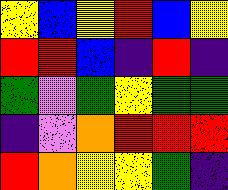[["yellow", "blue", "yellow", "red", "blue", "yellow"], ["red", "red", "blue", "indigo", "red", "indigo"], ["green", "violet", "green", "yellow", "green", "green"], ["indigo", "violet", "orange", "red", "red", "red"], ["red", "orange", "yellow", "yellow", "green", "indigo"]]